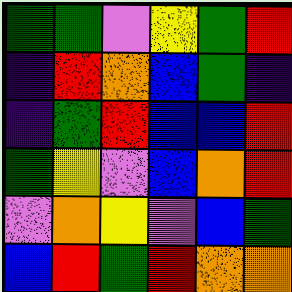[["green", "green", "violet", "yellow", "green", "red"], ["indigo", "red", "orange", "blue", "green", "indigo"], ["indigo", "green", "red", "blue", "blue", "red"], ["green", "yellow", "violet", "blue", "orange", "red"], ["violet", "orange", "yellow", "violet", "blue", "green"], ["blue", "red", "green", "red", "orange", "orange"]]